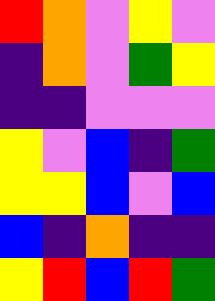[["red", "orange", "violet", "yellow", "violet"], ["indigo", "orange", "violet", "green", "yellow"], ["indigo", "indigo", "violet", "violet", "violet"], ["yellow", "violet", "blue", "indigo", "green"], ["yellow", "yellow", "blue", "violet", "blue"], ["blue", "indigo", "orange", "indigo", "indigo"], ["yellow", "red", "blue", "red", "green"]]